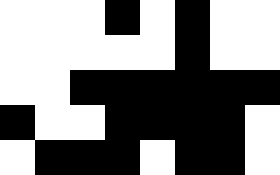[["white", "white", "white", "black", "white", "black", "white", "white"], ["white", "white", "white", "white", "white", "black", "white", "white"], ["white", "white", "black", "black", "black", "black", "black", "black"], ["black", "white", "white", "black", "black", "black", "black", "white"], ["white", "black", "black", "black", "white", "black", "black", "white"]]